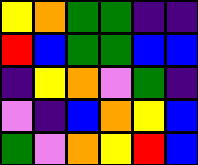[["yellow", "orange", "green", "green", "indigo", "indigo"], ["red", "blue", "green", "green", "blue", "blue"], ["indigo", "yellow", "orange", "violet", "green", "indigo"], ["violet", "indigo", "blue", "orange", "yellow", "blue"], ["green", "violet", "orange", "yellow", "red", "blue"]]